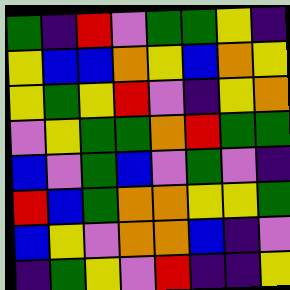[["green", "indigo", "red", "violet", "green", "green", "yellow", "indigo"], ["yellow", "blue", "blue", "orange", "yellow", "blue", "orange", "yellow"], ["yellow", "green", "yellow", "red", "violet", "indigo", "yellow", "orange"], ["violet", "yellow", "green", "green", "orange", "red", "green", "green"], ["blue", "violet", "green", "blue", "violet", "green", "violet", "indigo"], ["red", "blue", "green", "orange", "orange", "yellow", "yellow", "green"], ["blue", "yellow", "violet", "orange", "orange", "blue", "indigo", "violet"], ["indigo", "green", "yellow", "violet", "red", "indigo", "indigo", "yellow"]]